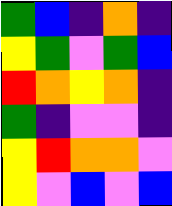[["green", "blue", "indigo", "orange", "indigo"], ["yellow", "green", "violet", "green", "blue"], ["red", "orange", "yellow", "orange", "indigo"], ["green", "indigo", "violet", "violet", "indigo"], ["yellow", "red", "orange", "orange", "violet"], ["yellow", "violet", "blue", "violet", "blue"]]